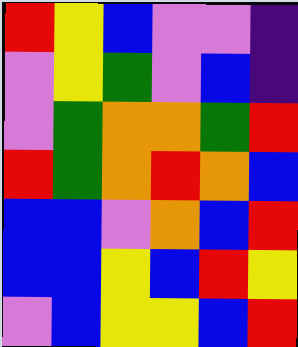[["red", "yellow", "blue", "violet", "violet", "indigo"], ["violet", "yellow", "green", "violet", "blue", "indigo"], ["violet", "green", "orange", "orange", "green", "red"], ["red", "green", "orange", "red", "orange", "blue"], ["blue", "blue", "violet", "orange", "blue", "red"], ["blue", "blue", "yellow", "blue", "red", "yellow"], ["violet", "blue", "yellow", "yellow", "blue", "red"]]